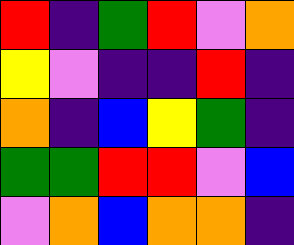[["red", "indigo", "green", "red", "violet", "orange"], ["yellow", "violet", "indigo", "indigo", "red", "indigo"], ["orange", "indigo", "blue", "yellow", "green", "indigo"], ["green", "green", "red", "red", "violet", "blue"], ["violet", "orange", "blue", "orange", "orange", "indigo"]]